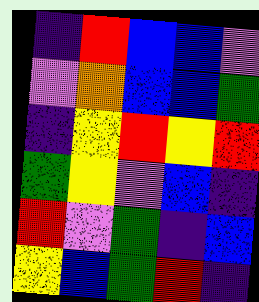[["indigo", "red", "blue", "blue", "violet"], ["violet", "orange", "blue", "blue", "green"], ["indigo", "yellow", "red", "yellow", "red"], ["green", "yellow", "violet", "blue", "indigo"], ["red", "violet", "green", "indigo", "blue"], ["yellow", "blue", "green", "red", "indigo"]]